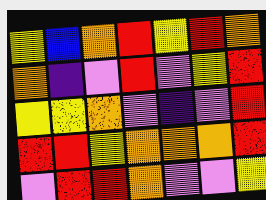[["yellow", "blue", "orange", "red", "yellow", "red", "orange"], ["orange", "indigo", "violet", "red", "violet", "yellow", "red"], ["yellow", "yellow", "orange", "violet", "indigo", "violet", "red"], ["red", "red", "yellow", "orange", "orange", "orange", "red"], ["violet", "red", "red", "orange", "violet", "violet", "yellow"]]